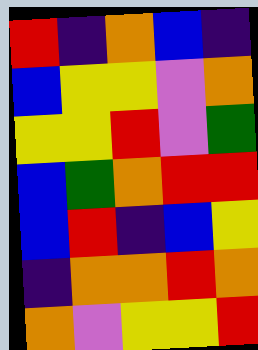[["red", "indigo", "orange", "blue", "indigo"], ["blue", "yellow", "yellow", "violet", "orange"], ["yellow", "yellow", "red", "violet", "green"], ["blue", "green", "orange", "red", "red"], ["blue", "red", "indigo", "blue", "yellow"], ["indigo", "orange", "orange", "red", "orange"], ["orange", "violet", "yellow", "yellow", "red"]]